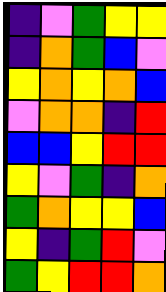[["indigo", "violet", "green", "yellow", "yellow"], ["indigo", "orange", "green", "blue", "violet"], ["yellow", "orange", "yellow", "orange", "blue"], ["violet", "orange", "orange", "indigo", "red"], ["blue", "blue", "yellow", "red", "red"], ["yellow", "violet", "green", "indigo", "orange"], ["green", "orange", "yellow", "yellow", "blue"], ["yellow", "indigo", "green", "red", "violet"], ["green", "yellow", "red", "red", "orange"]]